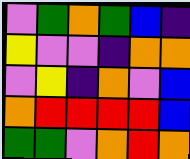[["violet", "green", "orange", "green", "blue", "indigo"], ["yellow", "violet", "violet", "indigo", "orange", "orange"], ["violet", "yellow", "indigo", "orange", "violet", "blue"], ["orange", "red", "red", "red", "red", "blue"], ["green", "green", "violet", "orange", "red", "orange"]]